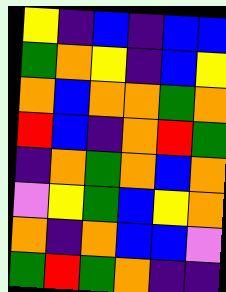[["yellow", "indigo", "blue", "indigo", "blue", "blue"], ["green", "orange", "yellow", "indigo", "blue", "yellow"], ["orange", "blue", "orange", "orange", "green", "orange"], ["red", "blue", "indigo", "orange", "red", "green"], ["indigo", "orange", "green", "orange", "blue", "orange"], ["violet", "yellow", "green", "blue", "yellow", "orange"], ["orange", "indigo", "orange", "blue", "blue", "violet"], ["green", "red", "green", "orange", "indigo", "indigo"]]